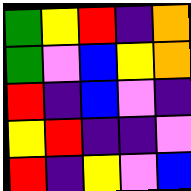[["green", "yellow", "red", "indigo", "orange"], ["green", "violet", "blue", "yellow", "orange"], ["red", "indigo", "blue", "violet", "indigo"], ["yellow", "red", "indigo", "indigo", "violet"], ["red", "indigo", "yellow", "violet", "blue"]]